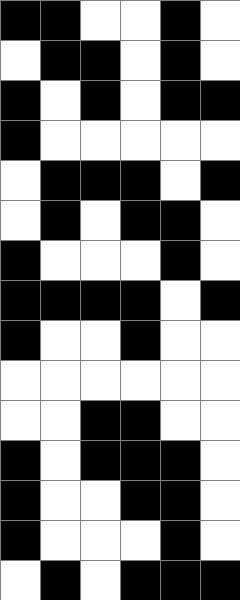[["black", "black", "white", "white", "black", "white"], ["white", "black", "black", "white", "black", "white"], ["black", "white", "black", "white", "black", "black"], ["black", "white", "white", "white", "white", "white"], ["white", "black", "black", "black", "white", "black"], ["white", "black", "white", "black", "black", "white"], ["black", "white", "white", "white", "black", "white"], ["black", "black", "black", "black", "white", "black"], ["black", "white", "white", "black", "white", "white"], ["white", "white", "white", "white", "white", "white"], ["white", "white", "black", "black", "white", "white"], ["black", "white", "black", "black", "black", "white"], ["black", "white", "white", "black", "black", "white"], ["black", "white", "white", "white", "black", "white"], ["white", "black", "white", "black", "black", "black"]]